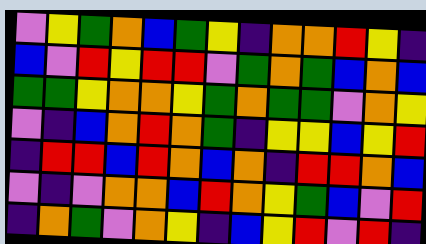[["violet", "yellow", "green", "orange", "blue", "green", "yellow", "indigo", "orange", "orange", "red", "yellow", "indigo"], ["blue", "violet", "red", "yellow", "red", "red", "violet", "green", "orange", "green", "blue", "orange", "blue"], ["green", "green", "yellow", "orange", "orange", "yellow", "green", "orange", "green", "green", "violet", "orange", "yellow"], ["violet", "indigo", "blue", "orange", "red", "orange", "green", "indigo", "yellow", "yellow", "blue", "yellow", "red"], ["indigo", "red", "red", "blue", "red", "orange", "blue", "orange", "indigo", "red", "red", "orange", "blue"], ["violet", "indigo", "violet", "orange", "orange", "blue", "red", "orange", "yellow", "green", "blue", "violet", "red"], ["indigo", "orange", "green", "violet", "orange", "yellow", "indigo", "blue", "yellow", "red", "violet", "red", "indigo"]]